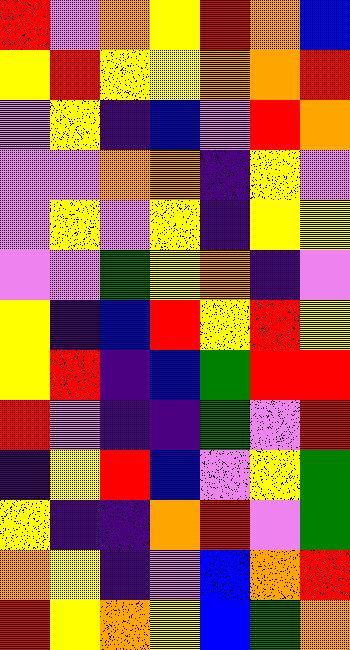[["red", "violet", "orange", "yellow", "red", "orange", "blue"], ["yellow", "red", "yellow", "yellow", "orange", "orange", "red"], ["violet", "yellow", "indigo", "blue", "violet", "red", "orange"], ["violet", "violet", "orange", "orange", "indigo", "yellow", "violet"], ["violet", "yellow", "violet", "yellow", "indigo", "yellow", "yellow"], ["violet", "violet", "green", "yellow", "orange", "indigo", "violet"], ["yellow", "indigo", "blue", "red", "yellow", "red", "yellow"], ["yellow", "red", "indigo", "blue", "green", "red", "red"], ["red", "violet", "indigo", "indigo", "green", "violet", "red"], ["indigo", "yellow", "red", "blue", "violet", "yellow", "green"], ["yellow", "indigo", "indigo", "orange", "red", "violet", "green"], ["orange", "yellow", "indigo", "violet", "blue", "orange", "red"], ["red", "yellow", "orange", "yellow", "blue", "green", "orange"]]